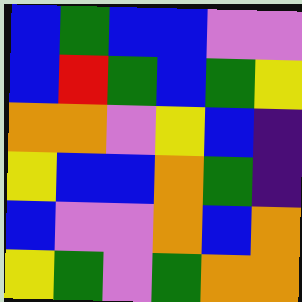[["blue", "green", "blue", "blue", "violet", "violet"], ["blue", "red", "green", "blue", "green", "yellow"], ["orange", "orange", "violet", "yellow", "blue", "indigo"], ["yellow", "blue", "blue", "orange", "green", "indigo"], ["blue", "violet", "violet", "orange", "blue", "orange"], ["yellow", "green", "violet", "green", "orange", "orange"]]